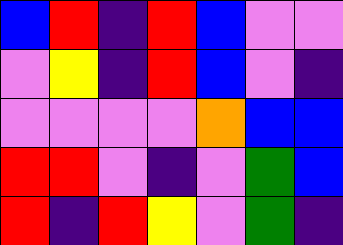[["blue", "red", "indigo", "red", "blue", "violet", "violet"], ["violet", "yellow", "indigo", "red", "blue", "violet", "indigo"], ["violet", "violet", "violet", "violet", "orange", "blue", "blue"], ["red", "red", "violet", "indigo", "violet", "green", "blue"], ["red", "indigo", "red", "yellow", "violet", "green", "indigo"]]